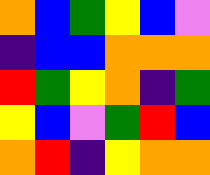[["orange", "blue", "green", "yellow", "blue", "violet"], ["indigo", "blue", "blue", "orange", "orange", "orange"], ["red", "green", "yellow", "orange", "indigo", "green"], ["yellow", "blue", "violet", "green", "red", "blue"], ["orange", "red", "indigo", "yellow", "orange", "orange"]]